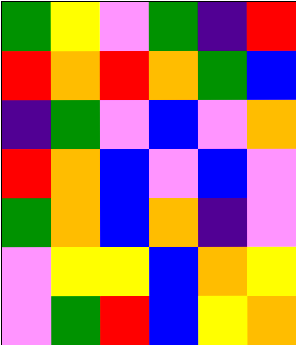[["green", "yellow", "violet", "green", "indigo", "red"], ["red", "orange", "red", "orange", "green", "blue"], ["indigo", "green", "violet", "blue", "violet", "orange"], ["red", "orange", "blue", "violet", "blue", "violet"], ["green", "orange", "blue", "orange", "indigo", "violet"], ["violet", "yellow", "yellow", "blue", "orange", "yellow"], ["violet", "green", "red", "blue", "yellow", "orange"]]